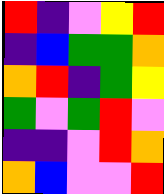[["red", "indigo", "violet", "yellow", "red"], ["indigo", "blue", "green", "green", "orange"], ["orange", "red", "indigo", "green", "yellow"], ["green", "violet", "green", "red", "violet"], ["indigo", "indigo", "violet", "red", "orange"], ["orange", "blue", "violet", "violet", "red"]]